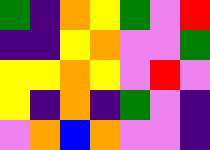[["green", "indigo", "orange", "yellow", "green", "violet", "red"], ["indigo", "indigo", "yellow", "orange", "violet", "violet", "green"], ["yellow", "yellow", "orange", "yellow", "violet", "red", "violet"], ["yellow", "indigo", "orange", "indigo", "green", "violet", "indigo"], ["violet", "orange", "blue", "orange", "violet", "violet", "indigo"]]